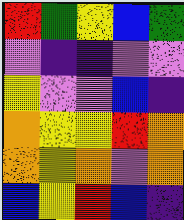[["red", "green", "yellow", "blue", "green"], ["violet", "indigo", "indigo", "violet", "violet"], ["yellow", "violet", "violet", "blue", "indigo"], ["orange", "yellow", "yellow", "red", "orange"], ["orange", "yellow", "orange", "violet", "orange"], ["blue", "yellow", "red", "blue", "indigo"]]